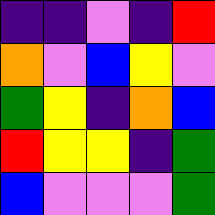[["indigo", "indigo", "violet", "indigo", "red"], ["orange", "violet", "blue", "yellow", "violet"], ["green", "yellow", "indigo", "orange", "blue"], ["red", "yellow", "yellow", "indigo", "green"], ["blue", "violet", "violet", "violet", "green"]]